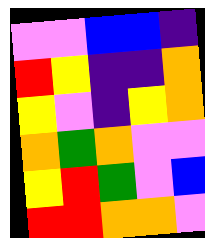[["violet", "violet", "blue", "blue", "indigo"], ["red", "yellow", "indigo", "indigo", "orange"], ["yellow", "violet", "indigo", "yellow", "orange"], ["orange", "green", "orange", "violet", "violet"], ["yellow", "red", "green", "violet", "blue"], ["red", "red", "orange", "orange", "violet"]]